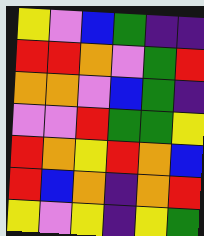[["yellow", "violet", "blue", "green", "indigo", "indigo"], ["red", "red", "orange", "violet", "green", "red"], ["orange", "orange", "violet", "blue", "green", "indigo"], ["violet", "violet", "red", "green", "green", "yellow"], ["red", "orange", "yellow", "red", "orange", "blue"], ["red", "blue", "orange", "indigo", "orange", "red"], ["yellow", "violet", "yellow", "indigo", "yellow", "green"]]